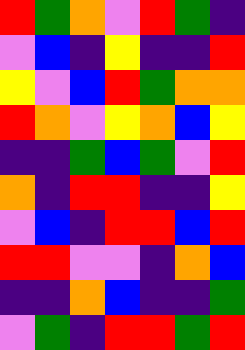[["red", "green", "orange", "violet", "red", "green", "indigo"], ["violet", "blue", "indigo", "yellow", "indigo", "indigo", "red"], ["yellow", "violet", "blue", "red", "green", "orange", "orange"], ["red", "orange", "violet", "yellow", "orange", "blue", "yellow"], ["indigo", "indigo", "green", "blue", "green", "violet", "red"], ["orange", "indigo", "red", "red", "indigo", "indigo", "yellow"], ["violet", "blue", "indigo", "red", "red", "blue", "red"], ["red", "red", "violet", "violet", "indigo", "orange", "blue"], ["indigo", "indigo", "orange", "blue", "indigo", "indigo", "green"], ["violet", "green", "indigo", "red", "red", "green", "red"]]